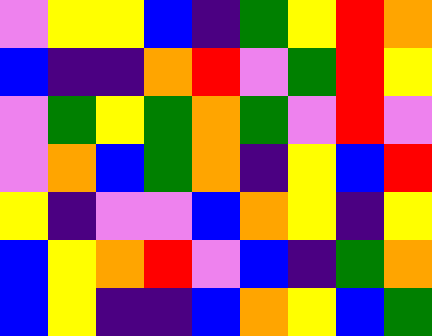[["violet", "yellow", "yellow", "blue", "indigo", "green", "yellow", "red", "orange"], ["blue", "indigo", "indigo", "orange", "red", "violet", "green", "red", "yellow"], ["violet", "green", "yellow", "green", "orange", "green", "violet", "red", "violet"], ["violet", "orange", "blue", "green", "orange", "indigo", "yellow", "blue", "red"], ["yellow", "indigo", "violet", "violet", "blue", "orange", "yellow", "indigo", "yellow"], ["blue", "yellow", "orange", "red", "violet", "blue", "indigo", "green", "orange"], ["blue", "yellow", "indigo", "indigo", "blue", "orange", "yellow", "blue", "green"]]